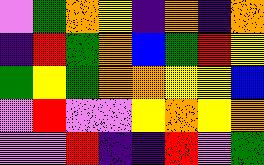[["violet", "green", "orange", "yellow", "indigo", "orange", "indigo", "orange"], ["indigo", "red", "green", "orange", "blue", "green", "red", "yellow"], ["green", "yellow", "green", "orange", "orange", "yellow", "yellow", "blue"], ["violet", "red", "violet", "violet", "yellow", "orange", "yellow", "orange"], ["violet", "violet", "red", "indigo", "indigo", "red", "violet", "green"]]